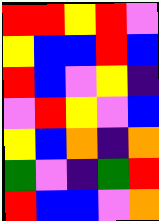[["red", "red", "yellow", "red", "violet"], ["yellow", "blue", "blue", "red", "blue"], ["red", "blue", "violet", "yellow", "indigo"], ["violet", "red", "yellow", "violet", "blue"], ["yellow", "blue", "orange", "indigo", "orange"], ["green", "violet", "indigo", "green", "red"], ["red", "blue", "blue", "violet", "orange"]]